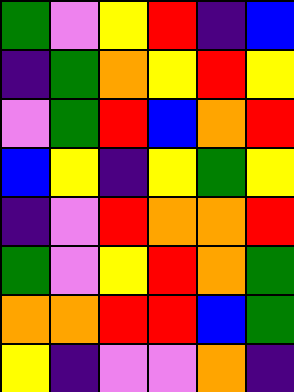[["green", "violet", "yellow", "red", "indigo", "blue"], ["indigo", "green", "orange", "yellow", "red", "yellow"], ["violet", "green", "red", "blue", "orange", "red"], ["blue", "yellow", "indigo", "yellow", "green", "yellow"], ["indigo", "violet", "red", "orange", "orange", "red"], ["green", "violet", "yellow", "red", "orange", "green"], ["orange", "orange", "red", "red", "blue", "green"], ["yellow", "indigo", "violet", "violet", "orange", "indigo"]]